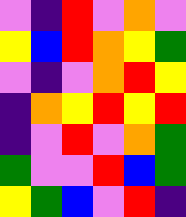[["violet", "indigo", "red", "violet", "orange", "violet"], ["yellow", "blue", "red", "orange", "yellow", "green"], ["violet", "indigo", "violet", "orange", "red", "yellow"], ["indigo", "orange", "yellow", "red", "yellow", "red"], ["indigo", "violet", "red", "violet", "orange", "green"], ["green", "violet", "violet", "red", "blue", "green"], ["yellow", "green", "blue", "violet", "red", "indigo"]]